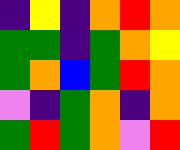[["indigo", "yellow", "indigo", "orange", "red", "orange"], ["green", "green", "indigo", "green", "orange", "yellow"], ["green", "orange", "blue", "green", "red", "orange"], ["violet", "indigo", "green", "orange", "indigo", "orange"], ["green", "red", "green", "orange", "violet", "red"]]